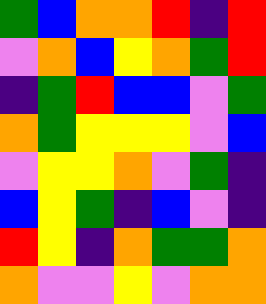[["green", "blue", "orange", "orange", "red", "indigo", "red"], ["violet", "orange", "blue", "yellow", "orange", "green", "red"], ["indigo", "green", "red", "blue", "blue", "violet", "green"], ["orange", "green", "yellow", "yellow", "yellow", "violet", "blue"], ["violet", "yellow", "yellow", "orange", "violet", "green", "indigo"], ["blue", "yellow", "green", "indigo", "blue", "violet", "indigo"], ["red", "yellow", "indigo", "orange", "green", "green", "orange"], ["orange", "violet", "violet", "yellow", "violet", "orange", "orange"]]